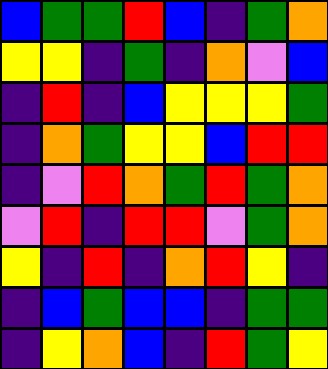[["blue", "green", "green", "red", "blue", "indigo", "green", "orange"], ["yellow", "yellow", "indigo", "green", "indigo", "orange", "violet", "blue"], ["indigo", "red", "indigo", "blue", "yellow", "yellow", "yellow", "green"], ["indigo", "orange", "green", "yellow", "yellow", "blue", "red", "red"], ["indigo", "violet", "red", "orange", "green", "red", "green", "orange"], ["violet", "red", "indigo", "red", "red", "violet", "green", "orange"], ["yellow", "indigo", "red", "indigo", "orange", "red", "yellow", "indigo"], ["indigo", "blue", "green", "blue", "blue", "indigo", "green", "green"], ["indigo", "yellow", "orange", "blue", "indigo", "red", "green", "yellow"]]